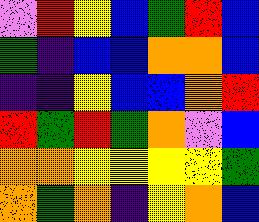[["violet", "red", "yellow", "blue", "green", "red", "blue"], ["green", "indigo", "blue", "blue", "orange", "orange", "blue"], ["indigo", "indigo", "yellow", "blue", "blue", "orange", "red"], ["red", "green", "red", "green", "orange", "violet", "blue"], ["orange", "orange", "yellow", "yellow", "yellow", "yellow", "green"], ["orange", "green", "orange", "indigo", "yellow", "orange", "blue"]]